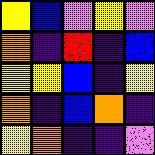[["yellow", "blue", "violet", "yellow", "violet"], ["orange", "indigo", "red", "indigo", "blue"], ["yellow", "yellow", "blue", "indigo", "yellow"], ["orange", "indigo", "blue", "orange", "indigo"], ["yellow", "orange", "indigo", "indigo", "violet"]]